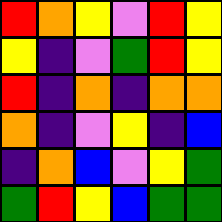[["red", "orange", "yellow", "violet", "red", "yellow"], ["yellow", "indigo", "violet", "green", "red", "yellow"], ["red", "indigo", "orange", "indigo", "orange", "orange"], ["orange", "indigo", "violet", "yellow", "indigo", "blue"], ["indigo", "orange", "blue", "violet", "yellow", "green"], ["green", "red", "yellow", "blue", "green", "green"]]